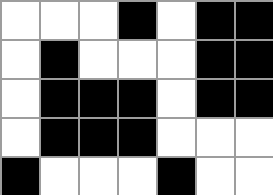[["white", "white", "white", "black", "white", "black", "black"], ["white", "black", "white", "white", "white", "black", "black"], ["white", "black", "black", "black", "white", "black", "black"], ["white", "black", "black", "black", "white", "white", "white"], ["black", "white", "white", "white", "black", "white", "white"]]